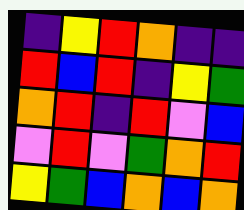[["indigo", "yellow", "red", "orange", "indigo", "indigo"], ["red", "blue", "red", "indigo", "yellow", "green"], ["orange", "red", "indigo", "red", "violet", "blue"], ["violet", "red", "violet", "green", "orange", "red"], ["yellow", "green", "blue", "orange", "blue", "orange"]]